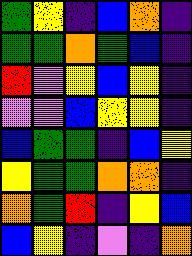[["green", "yellow", "indigo", "blue", "orange", "indigo"], ["green", "green", "orange", "green", "blue", "indigo"], ["red", "violet", "yellow", "blue", "yellow", "indigo"], ["violet", "violet", "blue", "yellow", "yellow", "indigo"], ["blue", "green", "green", "indigo", "blue", "yellow"], ["yellow", "green", "green", "orange", "orange", "indigo"], ["orange", "green", "red", "indigo", "yellow", "blue"], ["blue", "yellow", "indigo", "violet", "indigo", "orange"]]